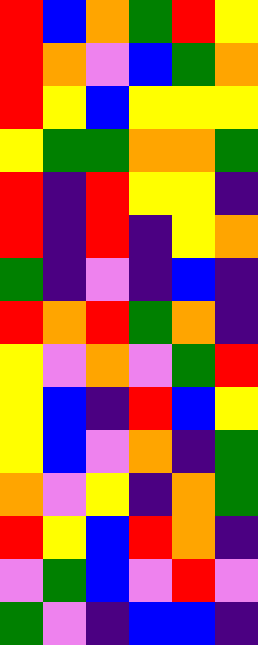[["red", "blue", "orange", "green", "red", "yellow"], ["red", "orange", "violet", "blue", "green", "orange"], ["red", "yellow", "blue", "yellow", "yellow", "yellow"], ["yellow", "green", "green", "orange", "orange", "green"], ["red", "indigo", "red", "yellow", "yellow", "indigo"], ["red", "indigo", "red", "indigo", "yellow", "orange"], ["green", "indigo", "violet", "indigo", "blue", "indigo"], ["red", "orange", "red", "green", "orange", "indigo"], ["yellow", "violet", "orange", "violet", "green", "red"], ["yellow", "blue", "indigo", "red", "blue", "yellow"], ["yellow", "blue", "violet", "orange", "indigo", "green"], ["orange", "violet", "yellow", "indigo", "orange", "green"], ["red", "yellow", "blue", "red", "orange", "indigo"], ["violet", "green", "blue", "violet", "red", "violet"], ["green", "violet", "indigo", "blue", "blue", "indigo"]]